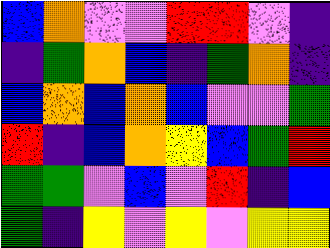[["blue", "orange", "violet", "violet", "red", "red", "violet", "indigo"], ["indigo", "green", "orange", "blue", "indigo", "green", "orange", "indigo"], ["blue", "orange", "blue", "orange", "blue", "violet", "violet", "green"], ["red", "indigo", "blue", "orange", "yellow", "blue", "green", "red"], ["green", "green", "violet", "blue", "violet", "red", "indigo", "blue"], ["green", "indigo", "yellow", "violet", "yellow", "violet", "yellow", "yellow"]]